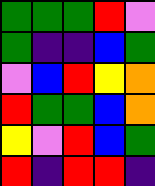[["green", "green", "green", "red", "violet"], ["green", "indigo", "indigo", "blue", "green"], ["violet", "blue", "red", "yellow", "orange"], ["red", "green", "green", "blue", "orange"], ["yellow", "violet", "red", "blue", "green"], ["red", "indigo", "red", "red", "indigo"]]